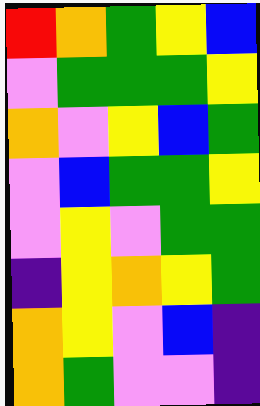[["red", "orange", "green", "yellow", "blue"], ["violet", "green", "green", "green", "yellow"], ["orange", "violet", "yellow", "blue", "green"], ["violet", "blue", "green", "green", "yellow"], ["violet", "yellow", "violet", "green", "green"], ["indigo", "yellow", "orange", "yellow", "green"], ["orange", "yellow", "violet", "blue", "indigo"], ["orange", "green", "violet", "violet", "indigo"]]